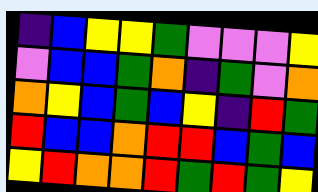[["indigo", "blue", "yellow", "yellow", "green", "violet", "violet", "violet", "yellow"], ["violet", "blue", "blue", "green", "orange", "indigo", "green", "violet", "orange"], ["orange", "yellow", "blue", "green", "blue", "yellow", "indigo", "red", "green"], ["red", "blue", "blue", "orange", "red", "red", "blue", "green", "blue"], ["yellow", "red", "orange", "orange", "red", "green", "red", "green", "yellow"]]